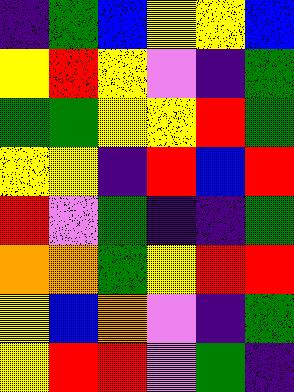[["indigo", "green", "blue", "yellow", "yellow", "blue"], ["yellow", "red", "yellow", "violet", "indigo", "green"], ["green", "green", "yellow", "yellow", "red", "green"], ["yellow", "yellow", "indigo", "red", "blue", "red"], ["red", "violet", "green", "indigo", "indigo", "green"], ["orange", "orange", "green", "yellow", "red", "red"], ["yellow", "blue", "orange", "violet", "indigo", "green"], ["yellow", "red", "red", "violet", "green", "indigo"]]